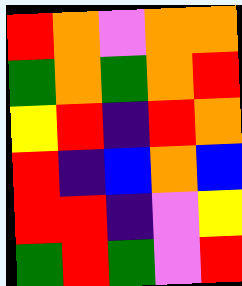[["red", "orange", "violet", "orange", "orange"], ["green", "orange", "green", "orange", "red"], ["yellow", "red", "indigo", "red", "orange"], ["red", "indigo", "blue", "orange", "blue"], ["red", "red", "indigo", "violet", "yellow"], ["green", "red", "green", "violet", "red"]]